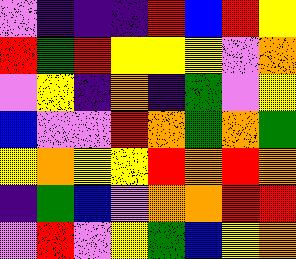[["violet", "indigo", "indigo", "indigo", "red", "blue", "red", "yellow"], ["red", "green", "red", "yellow", "yellow", "yellow", "violet", "orange"], ["violet", "yellow", "indigo", "orange", "indigo", "green", "violet", "yellow"], ["blue", "violet", "violet", "red", "orange", "green", "orange", "green"], ["yellow", "orange", "yellow", "yellow", "red", "orange", "red", "orange"], ["indigo", "green", "blue", "violet", "orange", "orange", "red", "red"], ["violet", "red", "violet", "yellow", "green", "blue", "yellow", "orange"]]